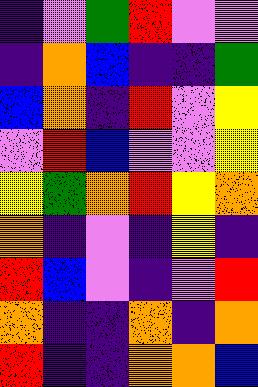[["indigo", "violet", "green", "red", "violet", "violet"], ["indigo", "orange", "blue", "indigo", "indigo", "green"], ["blue", "orange", "indigo", "red", "violet", "yellow"], ["violet", "red", "blue", "violet", "violet", "yellow"], ["yellow", "green", "orange", "red", "yellow", "orange"], ["orange", "indigo", "violet", "indigo", "yellow", "indigo"], ["red", "blue", "violet", "indigo", "violet", "red"], ["orange", "indigo", "indigo", "orange", "indigo", "orange"], ["red", "indigo", "indigo", "orange", "orange", "blue"]]